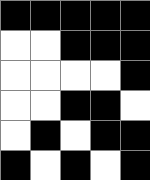[["black", "black", "black", "black", "black"], ["white", "white", "black", "black", "black"], ["white", "white", "white", "white", "black"], ["white", "white", "black", "black", "white"], ["white", "black", "white", "black", "black"], ["black", "white", "black", "white", "black"]]